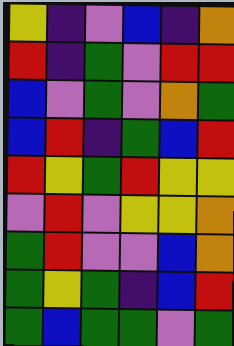[["yellow", "indigo", "violet", "blue", "indigo", "orange"], ["red", "indigo", "green", "violet", "red", "red"], ["blue", "violet", "green", "violet", "orange", "green"], ["blue", "red", "indigo", "green", "blue", "red"], ["red", "yellow", "green", "red", "yellow", "yellow"], ["violet", "red", "violet", "yellow", "yellow", "orange"], ["green", "red", "violet", "violet", "blue", "orange"], ["green", "yellow", "green", "indigo", "blue", "red"], ["green", "blue", "green", "green", "violet", "green"]]